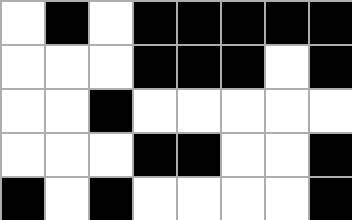[["white", "black", "white", "black", "black", "black", "black", "black"], ["white", "white", "white", "black", "black", "black", "white", "black"], ["white", "white", "black", "white", "white", "white", "white", "white"], ["white", "white", "white", "black", "black", "white", "white", "black"], ["black", "white", "black", "white", "white", "white", "white", "black"]]